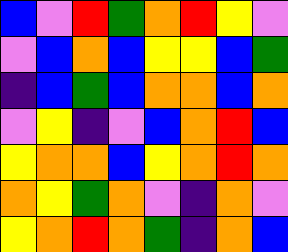[["blue", "violet", "red", "green", "orange", "red", "yellow", "violet"], ["violet", "blue", "orange", "blue", "yellow", "yellow", "blue", "green"], ["indigo", "blue", "green", "blue", "orange", "orange", "blue", "orange"], ["violet", "yellow", "indigo", "violet", "blue", "orange", "red", "blue"], ["yellow", "orange", "orange", "blue", "yellow", "orange", "red", "orange"], ["orange", "yellow", "green", "orange", "violet", "indigo", "orange", "violet"], ["yellow", "orange", "red", "orange", "green", "indigo", "orange", "blue"]]